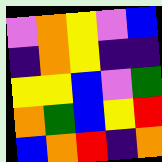[["violet", "orange", "yellow", "violet", "blue"], ["indigo", "orange", "yellow", "indigo", "indigo"], ["yellow", "yellow", "blue", "violet", "green"], ["orange", "green", "blue", "yellow", "red"], ["blue", "orange", "red", "indigo", "orange"]]